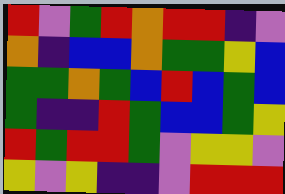[["red", "violet", "green", "red", "orange", "red", "red", "indigo", "violet"], ["orange", "indigo", "blue", "blue", "orange", "green", "green", "yellow", "blue"], ["green", "green", "orange", "green", "blue", "red", "blue", "green", "blue"], ["green", "indigo", "indigo", "red", "green", "blue", "blue", "green", "yellow"], ["red", "green", "red", "red", "green", "violet", "yellow", "yellow", "violet"], ["yellow", "violet", "yellow", "indigo", "indigo", "violet", "red", "red", "red"]]